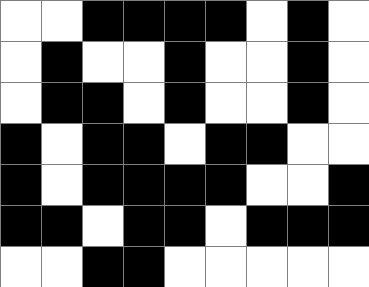[["white", "white", "black", "black", "black", "black", "white", "black", "white"], ["white", "black", "white", "white", "black", "white", "white", "black", "white"], ["white", "black", "black", "white", "black", "white", "white", "black", "white"], ["black", "white", "black", "black", "white", "black", "black", "white", "white"], ["black", "white", "black", "black", "black", "black", "white", "white", "black"], ["black", "black", "white", "black", "black", "white", "black", "black", "black"], ["white", "white", "black", "black", "white", "white", "white", "white", "white"]]